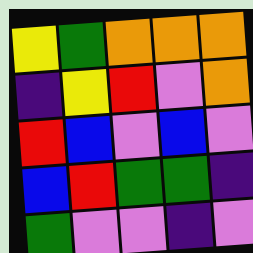[["yellow", "green", "orange", "orange", "orange"], ["indigo", "yellow", "red", "violet", "orange"], ["red", "blue", "violet", "blue", "violet"], ["blue", "red", "green", "green", "indigo"], ["green", "violet", "violet", "indigo", "violet"]]